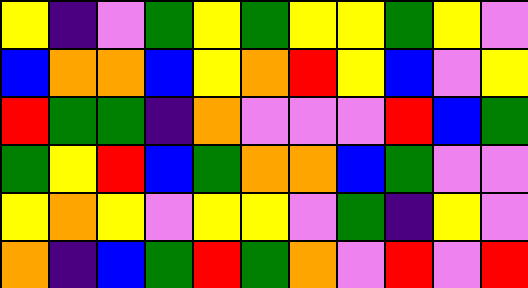[["yellow", "indigo", "violet", "green", "yellow", "green", "yellow", "yellow", "green", "yellow", "violet"], ["blue", "orange", "orange", "blue", "yellow", "orange", "red", "yellow", "blue", "violet", "yellow"], ["red", "green", "green", "indigo", "orange", "violet", "violet", "violet", "red", "blue", "green"], ["green", "yellow", "red", "blue", "green", "orange", "orange", "blue", "green", "violet", "violet"], ["yellow", "orange", "yellow", "violet", "yellow", "yellow", "violet", "green", "indigo", "yellow", "violet"], ["orange", "indigo", "blue", "green", "red", "green", "orange", "violet", "red", "violet", "red"]]